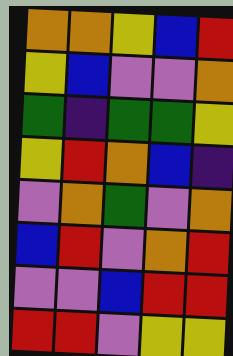[["orange", "orange", "yellow", "blue", "red"], ["yellow", "blue", "violet", "violet", "orange"], ["green", "indigo", "green", "green", "yellow"], ["yellow", "red", "orange", "blue", "indigo"], ["violet", "orange", "green", "violet", "orange"], ["blue", "red", "violet", "orange", "red"], ["violet", "violet", "blue", "red", "red"], ["red", "red", "violet", "yellow", "yellow"]]